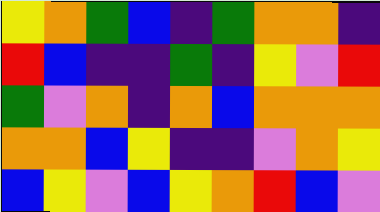[["yellow", "orange", "green", "blue", "indigo", "green", "orange", "orange", "indigo"], ["red", "blue", "indigo", "indigo", "green", "indigo", "yellow", "violet", "red"], ["green", "violet", "orange", "indigo", "orange", "blue", "orange", "orange", "orange"], ["orange", "orange", "blue", "yellow", "indigo", "indigo", "violet", "orange", "yellow"], ["blue", "yellow", "violet", "blue", "yellow", "orange", "red", "blue", "violet"]]